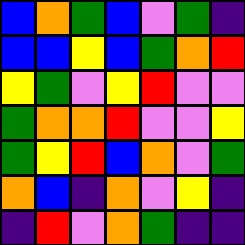[["blue", "orange", "green", "blue", "violet", "green", "indigo"], ["blue", "blue", "yellow", "blue", "green", "orange", "red"], ["yellow", "green", "violet", "yellow", "red", "violet", "violet"], ["green", "orange", "orange", "red", "violet", "violet", "yellow"], ["green", "yellow", "red", "blue", "orange", "violet", "green"], ["orange", "blue", "indigo", "orange", "violet", "yellow", "indigo"], ["indigo", "red", "violet", "orange", "green", "indigo", "indigo"]]